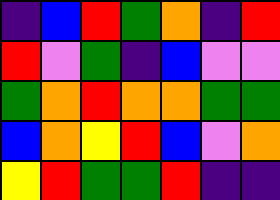[["indigo", "blue", "red", "green", "orange", "indigo", "red"], ["red", "violet", "green", "indigo", "blue", "violet", "violet"], ["green", "orange", "red", "orange", "orange", "green", "green"], ["blue", "orange", "yellow", "red", "blue", "violet", "orange"], ["yellow", "red", "green", "green", "red", "indigo", "indigo"]]